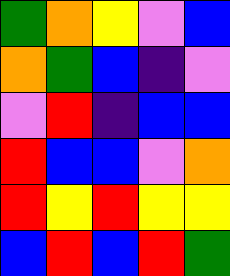[["green", "orange", "yellow", "violet", "blue"], ["orange", "green", "blue", "indigo", "violet"], ["violet", "red", "indigo", "blue", "blue"], ["red", "blue", "blue", "violet", "orange"], ["red", "yellow", "red", "yellow", "yellow"], ["blue", "red", "blue", "red", "green"]]